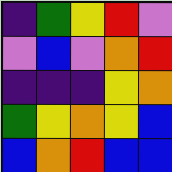[["indigo", "green", "yellow", "red", "violet"], ["violet", "blue", "violet", "orange", "red"], ["indigo", "indigo", "indigo", "yellow", "orange"], ["green", "yellow", "orange", "yellow", "blue"], ["blue", "orange", "red", "blue", "blue"]]